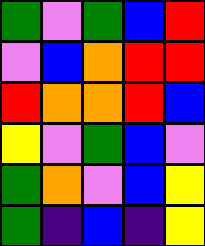[["green", "violet", "green", "blue", "red"], ["violet", "blue", "orange", "red", "red"], ["red", "orange", "orange", "red", "blue"], ["yellow", "violet", "green", "blue", "violet"], ["green", "orange", "violet", "blue", "yellow"], ["green", "indigo", "blue", "indigo", "yellow"]]